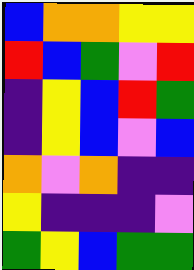[["blue", "orange", "orange", "yellow", "yellow"], ["red", "blue", "green", "violet", "red"], ["indigo", "yellow", "blue", "red", "green"], ["indigo", "yellow", "blue", "violet", "blue"], ["orange", "violet", "orange", "indigo", "indigo"], ["yellow", "indigo", "indigo", "indigo", "violet"], ["green", "yellow", "blue", "green", "green"]]